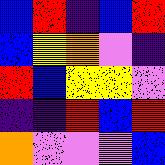[["blue", "red", "indigo", "blue", "red"], ["blue", "yellow", "orange", "violet", "indigo"], ["red", "blue", "yellow", "yellow", "violet"], ["indigo", "indigo", "red", "blue", "red"], ["orange", "violet", "violet", "violet", "blue"]]